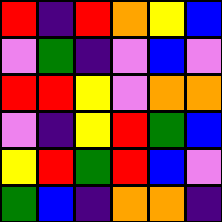[["red", "indigo", "red", "orange", "yellow", "blue"], ["violet", "green", "indigo", "violet", "blue", "violet"], ["red", "red", "yellow", "violet", "orange", "orange"], ["violet", "indigo", "yellow", "red", "green", "blue"], ["yellow", "red", "green", "red", "blue", "violet"], ["green", "blue", "indigo", "orange", "orange", "indigo"]]